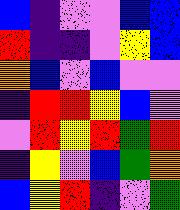[["blue", "indigo", "violet", "violet", "blue", "blue"], ["red", "indigo", "indigo", "violet", "yellow", "blue"], ["orange", "blue", "violet", "blue", "violet", "violet"], ["indigo", "red", "red", "yellow", "blue", "violet"], ["violet", "red", "yellow", "red", "green", "red"], ["indigo", "yellow", "violet", "blue", "green", "orange"], ["blue", "yellow", "red", "indigo", "violet", "green"]]